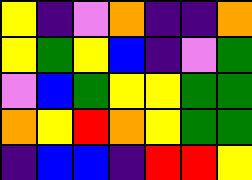[["yellow", "indigo", "violet", "orange", "indigo", "indigo", "orange"], ["yellow", "green", "yellow", "blue", "indigo", "violet", "green"], ["violet", "blue", "green", "yellow", "yellow", "green", "green"], ["orange", "yellow", "red", "orange", "yellow", "green", "green"], ["indigo", "blue", "blue", "indigo", "red", "red", "yellow"]]